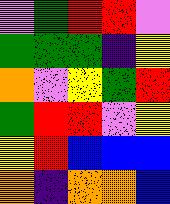[["violet", "green", "red", "red", "violet"], ["green", "green", "green", "indigo", "yellow"], ["orange", "violet", "yellow", "green", "red"], ["green", "red", "red", "violet", "yellow"], ["yellow", "red", "blue", "blue", "blue"], ["orange", "indigo", "orange", "orange", "blue"]]